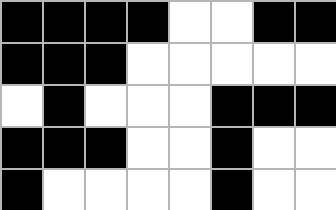[["black", "black", "black", "black", "white", "white", "black", "black"], ["black", "black", "black", "white", "white", "white", "white", "white"], ["white", "black", "white", "white", "white", "black", "black", "black"], ["black", "black", "black", "white", "white", "black", "white", "white"], ["black", "white", "white", "white", "white", "black", "white", "white"]]